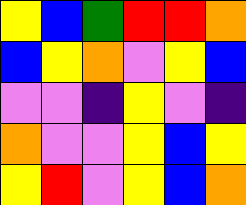[["yellow", "blue", "green", "red", "red", "orange"], ["blue", "yellow", "orange", "violet", "yellow", "blue"], ["violet", "violet", "indigo", "yellow", "violet", "indigo"], ["orange", "violet", "violet", "yellow", "blue", "yellow"], ["yellow", "red", "violet", "yellow", "blue", "orange"]]